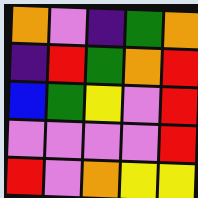[["orange", "violet", "indigo", "green", "orange"], ["indigo", "red", "green", "orange", "red"], ["blue", "green", "yellow", "violet", "red"], ["violet", "violet", "violet", "violet", "red"], ["red", "violet", "orange", "yellow", "yellow"]]